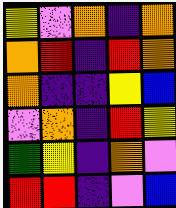[["yellow", "violet", "orange", "indigo", "orange"], ["orange", "red", "indigo", "red", "orange"], ["orange", "indigo", "indigo", "yellow", "blue"], ["violet", "orange", "indigo", "red", "yellow"], ["green", "yellow", "indigo", "orange", "violet"], ["red", "red", "indigo", "violet", "blue"]]